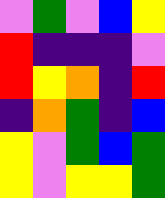[["violet", "green", "violet", "blue", "yellow"], ["red", "indigo", "indigo", "indigo", "violet"], ["red", "yellow", "orange", "indigo", "red"], ["indigo", "orange", "green", "indigo", "blue"], ["yellow", "violet", "green", "blue", "green"], ["yellow", "violet", "yellow", "yellow", "green"]]